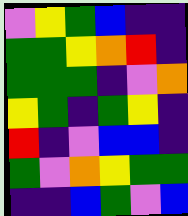[["violet", "yellow", "green", "blue", "indigo", "indigo"], ["green", "green", "yellow", "orange", "red", "indigo"], ["green", "green", "green", "indigo", "violet", "orange"], ["yellow", "green", "indigo", "green", "yellow", "indigo"], ["red", "indigo", "violet", "blue", "blue", "indigo"], ["green", "violet", "orange", "yellow", "green", "green"], ["indigo", "indigo", "blue", "green", "violet", "blue"]]